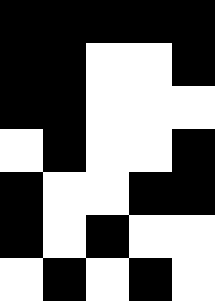[["black", "black", "black", "black", "black"], ["black", "black", "white", "white", "black"], ["black", "black", "white", "white", "white"], ["white", "black", "white", "white", "black"], ["black", "white", "white", "black", "black"], ["black", "white", "black", "white", "white"], ["white", "black", "white", "black", "white"]]